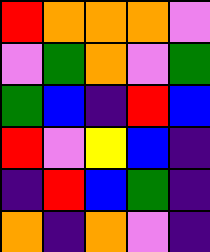[["red", "orange", "orange", "orange", "violet"], ["violet", "green", "orange", "violet", "green"], ["green", "blue", "indigo", "red", "blue"], ["red", "violet", "yellow", "blue", "indigo"], ["indigo", "red", "blue", "green", "indigo"], ["orange", "indigo", "orange", "violet", "indigo"]]